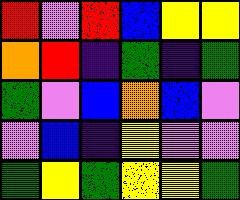[["red", "violet", "red", "blue", "yellow", "yellow"], ["orange", "red", "indigo", "green", "indigo", "green"], ["green", "violet", "blue", "orange", "blue", "violet"], ["violet", "blue", "indigo", "yellow", "violet", "violet"], ["green", "yellow", "green", "yellow", "yellow", "green"]]